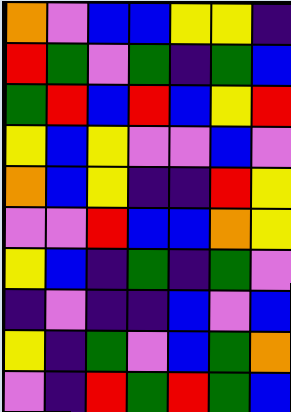[["orange", "violet", "blue", "blue", "yellow", "yellow", "indigo"], ["red", "green", "violet", "green", "indigo", "green", "blue"], ["green", "red", "blue", "red", "blue", "yellow", "red"], ["yellow", "blue", "yellow", "violet", "violet", "blue", "violet"], ["orange", "blue", "yellow", "indigo", "indigo", "red", "yellow"], ["violet", "violet", "red", "blue", "blue", "orange", "yellow"], ["yellow", "blue", "indigo", "green", "indigo", "green", "violet"], ["indigo", "violet", "indigo", "indigo", "blue", "violet", "blue"], ["yellow", "indigo", "green", "violet", "blue", "green", "orange"], ["violet", "indigo", "red", "green", "red", "green", "blue"]]